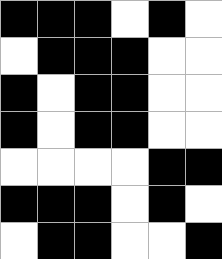[["black", "black", "black", "white", "black", "white"], ["white", "black", "black", "black", "white", "white"], ["black", "white", "black", "black", "white", "white"], ["black", "white", "black", "black", "white", "white"], ["white", "white", "white", "white", "black", "black"], ["black", "black", "black", "white", "black", "white"], ["white", "black", "black", "white", "white", "black"]]